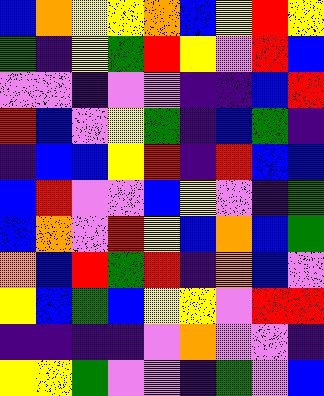[["blue", "orange", "yellow", "yellow", "orange", "blue", "yellow", "red", "yellow"], ["green", "indigo", "yellow", "green", "red", "yellow", "violet", "red", "blue"], ["violet", "violet", "indigo", "violet", "violet", "indigo", "indigo", "blue", "red"], ["red", "blue", "violet", "yellow", "green", "indigo", "blue", "green", "indigo"], ["indigo", "blue", "blue", "yellow", "red", "indigo", "red", "blue", "blue"], ["blue", "red", "violet", "violet", "blue", "yellow", "violet", "indigo", "green"], ["blue", "orange", "violet", "red", "yellow", "blue", "orange", "blue", "green"], ["orange", "blue", "red", "green", "red", "indigo", "orange", "blue", "violet"], ["yellow", "blue", "green", "blue", "yellow", "yellow", "violet", "red", "red"], ["indigo", "indigo", "indigo", "indigo", "violet", "orange", "violet", "violet", "indigo"], ["yellow", "yellow", "green", "violet", "violet", "indigo", "green", "violet", "blue"]]